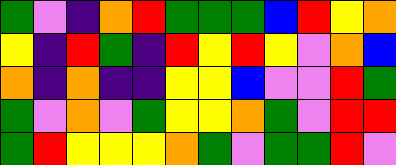[["green", "violet", "indigo", "orange", "red", "green", "green", "green", "blue", "red", "yellow", "orange"], ["yellow", "indigo", "red", "green", "indigo", "red", "yellow", "red", "yellow", "violet", "orange", "blue"], ["orange", "indigo", "orange", "indigo", "indigo", "yellow", "yellow", "blue", "violet", "violet", "red", "green"], ["green", "violet", "orange", "violet", "green", "yellow", "yellow", "orange", "green", "violet", "red", "red"], ["green", "red", "yellow", "yellow", "yellow", "orange", "green", "violet", "green", "green", "red", "violet"]]